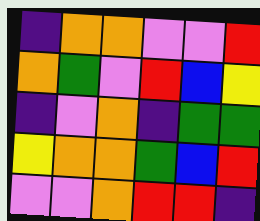[["indigo", "orange", "orange", "violet", "violet", "red"], ["orange", "green", "violet", "red", "blue", "yellow"], ["indigo", "violet", "orange", "indigo", "green", "green"], ["yellow", "orange", "orange", "green", "blue", "red"], ["violet", "violet", "orange", "red", "red", "indigo"]]